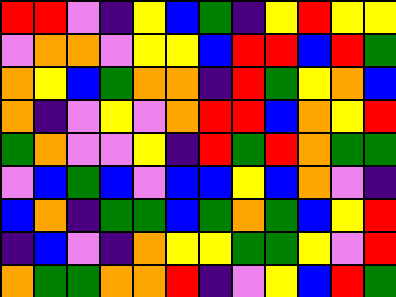[["red", "red", "violet", "indigo", "yellow", "blue", "green", "indigo", "yellow", "red", "yellow", "yellow"], ["violet", "orange", "orange", "violet", "yellow", "yellow", "blue", "red", "red", "blue", "red", "green"], ["orange", "yellow", "blue", "green", "orange", "orange", "indigo", "red", "green", "yellow", "orange", "blue"], ["orange", "indigo", "violet", "yellow", "violet", "orange", "red", "red", "blue", "orange", "yellow", "red"], ["green", "orange", "violet", "violet", "yellow", "indigo", "red", "green", "red", "orange", "green", "green"], ["violet", "blue", "green", "blue", "violet", "blue", "blue", "yellow", "blue", "orange", "violet", "indigo"], ["blue", "orange", "indigo", "green", "green", "blue", "green", "orange", "green", "blue", "yellow", "red"], ["indigo", "blue", "violet", "indigo", "orange", "yellow", "yellow", "green", "green", "yellow", "violet", "red"], ["orange", "green", "green", "orange", "orange", "red", "indigo", "violet", "yellow", "blue", "red", "green"]]